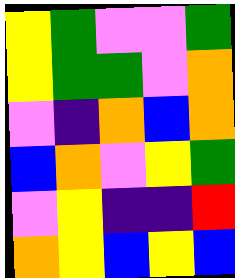[["yellow", "green", "violet", "violet", "green"], ["yellow", "green", "green", "violet", "orange"], ["violet", "indigo", "orange", "blue", "orange"], ["blue", "orange", "violet", "yellow", "green"], ["violet", "yellow", "indigo", "indigo", "red"], ["orange", "yellow", "blue", "yellow", "blue"]]